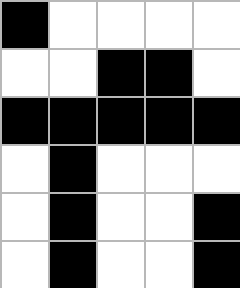[["black", "white", "white", "white", "white"], ["white", "white", "black", "black", "white"], ["black", "black", "black", "black", "black"], ["white", "black", "white", "white", "white"], ["white", "black", "white", "white", "black"], ["white", "black", "white", "white", "black"]]